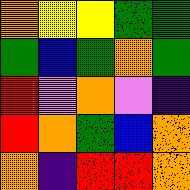[["orange", "yellow", "yellow", "green", "green"], ["green", "blue", "green", "orange", "green"], ["red", "violet", "orange", "violet", "indigo"], ["red", "orange", "green", "blue", "orange"], ["orange", "indigo", "red", "red", "orange"]]